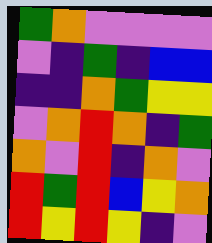[["green", "orange", "violet", "violet", "violet", "violet"], ["violet", "indigo", "green", "indigo", "blue", "blue"], ["indigo", "indigo", "orange", "green", "yellow", "yellow"], ["violet", "orange", "red", "orange", "indigo", "green"], ["orange", "violet", "red", "indigo", "orange", "violet"], ["red", "green", "red", "blue", "yellow", "orange"], ["red", "yellow", "red", "yellow", "indigo", "violet"]]